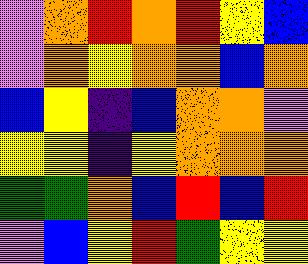[["violet", "orange", "red", "orange", "red", "yellow", "blue"], ["violet", "orange", "yellow", "orange", "orange", "blue", "orange"], ["blue", "yellow", "indigo", "blue", "orange", "orange", "violet"], ["yellow", "yellow", "indigo", "yellow", "orange", "orange", "orange"], ["green", "green", "orange", "blue", "red", "blue", "red"], ["violet", "blue", "yellow", "red", "green", "yellow", "yellow"]]